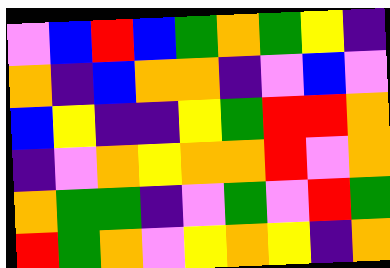[["violet", "blue", "red", "blue", "green", "orange", "green", "yellow", "indigo"], ["orange", "indigo", "blue", "orange", "orange", "indigo", "violet", "blue", "violet"], ["blue", "yellow", "indigo", "indigo", "yellow", "green", "red", "red", "orange"], ["indigo", "violet", "orange", "yellow", "orange", "orange", "red", "violet", "orange"], ["orange", "green", "green", "indigo", "violet", "green", "violet", "red", "green"], ["red", "green", "orange", "violet", "yellow", "orange", "yellow", "indigo", "orange"]]